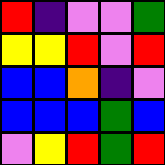[["red", "indigo", "violet", "violet", "green"], ["yellow", "yellow", "red", "violet", "red"], ["blue", "blue", "orange", "indigo", "violet"], ["blue", "blue", "blue", "green", "blue"], ["violet", "yellow", "red", "green", "red"]]